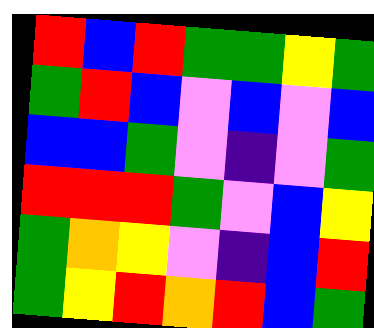[["red", "blue", "red", "green", "green", "yellow", "green"], ["green", "red", "blue", "violet", "blue", "violet", "blue"], ["blue", "blue", "green", "violet", "indigo", "violet", "green"], ["red", "red", "red", "green", "violet", "blue", "yellow"], ["green", "orange", "yellow", "violet", "indigo", "blue", "red"], ["green", "yellow", "red", "orange", "red", "blue", "green"]]